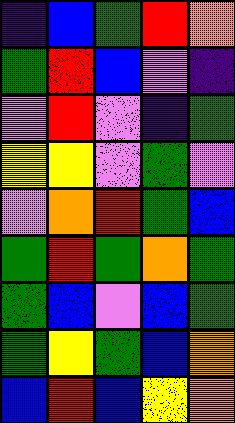[["indigo", "blue", "green", "red", "orange"], ["green", "red", "blue", "violet", "indigo"], ["violet", "red", "violet", "indigo", "green"], ["yellow", "yellow", "violet", "green", "violet"], ["violet", "orange", "red", "green", "blue"], ["green", "red", "green", "orange", "green"], ["green", "blue", "violet", "blue", "green"], ["green", "yellow", "green", "blue", "orange"], ["blue", "red", "blue", "yellow", "orange"]]